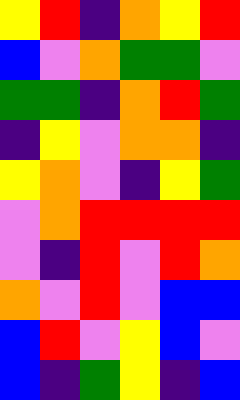[["yellow", "red", "indigo", "orange", "yellow", "red"], ["blue", "violet", "orange", "green", "green", "violet"], ["green", "green", "indigo", "orange", "red", "green"], ["indigo", "yellow", "violet", "orange", "orange", "indigo"], ["yellow", "orange", "violet", "indigo", "yellow", "green"], ["violet", "orange", "red", "red", "red", "red"], ["violet", "indigo", "red", "violet", "red", "orange"], ["orange", "violet", "red", "violet", "blue", "blue"], ["blue", "red", "violet", "yellow", "blue", "violet"], ["blue", "indigo", "green", "yellow", "indigo", "blue"]]